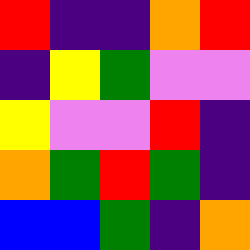[["red", "indigo", "indigo", "orange", "red"], ["indigo", "yellow", "green", "violet", "violet"], ["yellow", "violet", "violet", "red", "indigo"], ["orange", "green", "red", "green", "indigo"], ["blue", "blue", "green", "indigo", "orange"]]